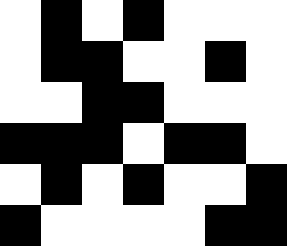[["white", "black", "white", "black", "white", "white", "white"], ["white", "black", "black", "white", "white", "black", "white"], ["white", "white", "black", "black", "white", "white", "white"], ["black", "black", "black", "white", "black", "black", "white"], ["white", "black", "white", "black", "white", "white", "black"], ["black", "white", "white", "white", "white", "black", "black"]]